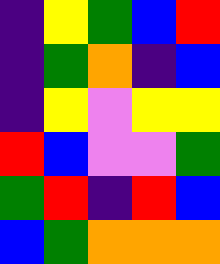[["indigo", "yellow", "green", "blue", "red"], ["indigo", "green", "orange", "indigo", "blue"], ["indigo", "yellow", "violet", "yellow", "yellow"], ["red", "blue", "violet", "violet", "green"], ["green", "red", "indigo", "red", "blue"], ["blue", "green", "orange", "orange", "orange"]]